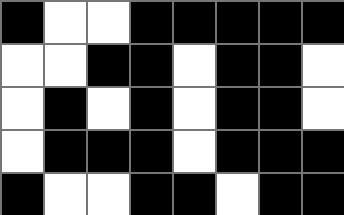[["black", "white", "white", "black", "black", "black", "black", "black"], ["white", "white", "black", "black", "white", "black", "black", "white"], ["white", "black", "white", "black", "white", "black", "black", "white"], ["white", "black", "black", "black", "white", "black", "black", "black"], ["black", "white", "white", "black", "black", "white", "black", "black"]]